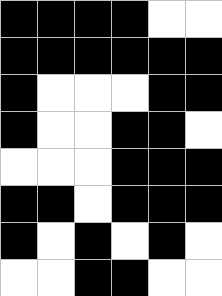[["black", "black", "black", "black", "white", "white"], ["black", "black", "black", "black", "black", "black"], ["black", "white", "white", "white", "black", "black"], ["black", "white", "white", "black", "black", "white"], ["white", "white", "white", "black", "black", "black"], ["black", "black", "white", "black", "black", "black"], ["black", "white", "black", "white", "black", "white"], ["white", "white", "black", "black", "white", "white"]]